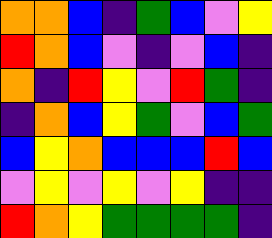[["orange", "orange", "blue", "indigo", "green", "blue", "violet", "yellow"], ["red", "orange", "blue", "violet", "indigo", "violet", "blue", "indigo"], ["orange", "indigo", "red", "yellow", "violet", "red", "green", "indigo"], ["indigo", "orange", "blue", "yellow", "green", "violet", "blue", "green"], ["blue", "yellow", "orange", "blue", "blue", "blue", "red", "blue"], ["violet", "yellow", "violet", "yellow", "violet", "yellow", "indigo", "indigo"], ["red", "orange", "yellow", "green", "green", "green", "green", "indigo"]]